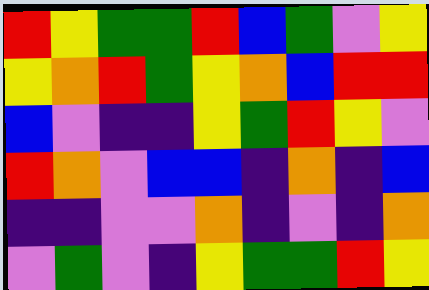[["red", "yellow", "green", "green", "red", "blue", "green", "violet", "yellow"], ["yellow", "orange", "red", "green", "yellow", "orange", "blue", "red", "red"], ["blue", "violet", "indigo", "indigo", "yellow", "green", "red", "yellow", "violet"], ["red", "orange", "violet", "blue", "blue", "indigo", "orange", "indigo", "blue"], ["indigo", "indigo", "violet", "violet", "orange", "indigo", "violet", "indigo", "orange"], ["violet", "green", "violet", "indigo", "yellow", "green", "green", "red", "yellow"]]